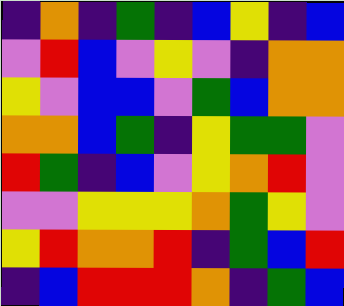[["indigo", "orange", "indigo", "green", "indigo", "blue", "yellow", "indigo", "blue"], ["violet", "red", "blue", "violet", "yellow", "violet", "indigo", "orange", "orange"], ["yellow", "violet", "blue", "blue", "violet", "green", "blue", "orange", "orange"], ["orange", "orange", "blue", "green", "indigo", "yellow", "green", "green", "violet"], ["red", "green", "indigo", "blue", "violet", "yellow", "orange", "red", "violet"], ["violet", "violet", "yellow", "yellow", "yellow", "orange", "green", "yellow", "violet"], ["yellow", "red", "orange", "orange", "red", "indigo", "green", "blue", "red"], ["indigo", "blue", "red", "red", "red", "orange", "indigo", "green", "blue"]]